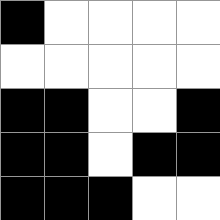[["black", "white", "white", "white", "white"], ["white", "white", "white", "white", "white"], ["black", "black", "white", "white", "black"], ["black", "black", "white", "black", "black"], ["black", "black", "black", "white", "white"]]